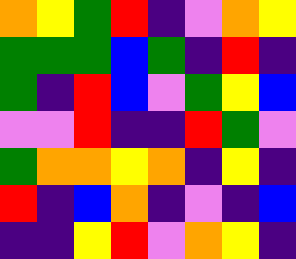[["orange", "yellow", "green", "red", "indigo", "violet", "orange", "yellow"], ["green", "green", "green", "blue", "green", "indigo", "red", "indigo"], ["green", "indigo", "red", "blue", "violet", "green", "yellow", "blue"], ["violet", "violet", "red", "indigo", "indigo", "red", "green", "violet"], ["green", "orange", "orange", "yellow", "orange", "indigo", "yellow", "indigo"], ["red", "indigo", "blue", "orange", "indigo", "violet", "indigo", "blue"], ["indigo", "indigo", "yellow", "red", "violet", "orange", "yellow", "indigo"]]